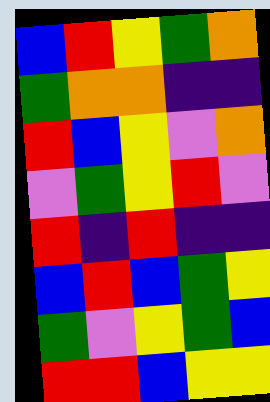[["blue", "red", "yellow", "green", "orange"], ["green", "orange", "orange", "indigo", "indigo"], ["red", "blue", "yellow", "violet", "orange"], ["violet", "green", "yellow", "red", "violet"], ["red", "indigo", "red", "indigo", "indigo"], ["blue", "red", "blue", "green", "yellow"], ["green", "violet", "yellow", "green", "blue"], ["red", "red", "blue", "yellow", "yellow"]]